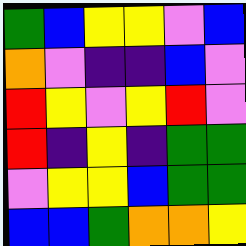[["green", "blue", "yellow", "yellow", "violet", "blue"], ["orange", "violet", "indigo", "indigo", "blue", "violet"], ["red", "yellow", "violet", "yellow", "red", "violet"], ["red", "indigo", "yellow", "indigo", "green", "green"], ["violet", "yellow", "yellow", "blue", "green", "green"], ["blue", "blue", "green", "orange", "orange", "yellow"]]